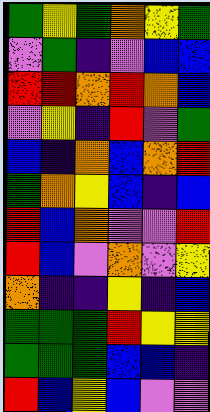[["green", "yellow", "green", "orange", "yellow", "green"], ["violet", "green", "indigo", "violet", "blue", "blue"], ["red", "red", "orange", "red", "orange", "blue"], ["violet", "yellow", "indigo", "red", "violet", "green"], ["blue", "indigo", "orange", "blue", "orange", "red"], ["green", "orange", "yellow", "blue", "indigo", "blue"], ["red", "blue", "orange", "violet", "violet", "red"], ["red", "blue", "violet", "orange", "violet", "yellow"], ["orange", "indigo", "indigo", "yellow", "indigo", "blue"], ["green", "green", "green", "red", "yellow", "yellow"], ["green", "green", "green", "blue", "blue", "indigo"], ["red", "blue", "yellow", "blue", "violet", "violet"]]